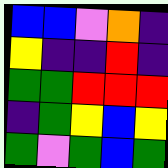[["blue", "blue", "violet", "orange", "indigo"], ["yellow", "indigo", "indigo", "red", "indigo"], ["green", "green", "red", "red", "red"], ["indigo", "green", "yellow", "blue", "yellow"], ["green", "violet", "green", "blue", "green"]]